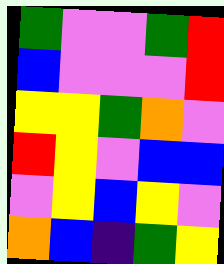[["green", "violet", "violet", "green", "red"], ["blue", "violet", "violet", "violet", "red"], ["yellow", "yellow", "green", "orange", "violet"], ["red", "yellow", "violet", "blue", "blue"], ["violet", "yellow", "blue", "yellow", "violet"], ["orange", "blue", "indigo", "green", "yellow"]]